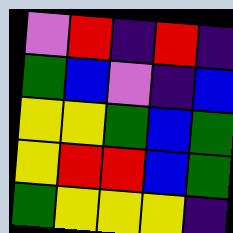[["violet", "red", "indigo", "red", "indigo"], ["green", "blue", "violet", "indigo", "blue"], ["yellow", "yellow", "green", "blue", "green"], ["yellow", "red", "red", "blue", "green"], ["green", "yellow", "yellow", "yellow", "indigo"]]